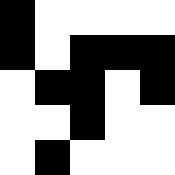[["black", "white", "white", "white", "white"], ["black", "white", "black", "black", "black"], ["white", "black", "black", "white", "black"], ["white", "white", "black", "white", "white"], ["white", "black", "white", "white", "white"]]